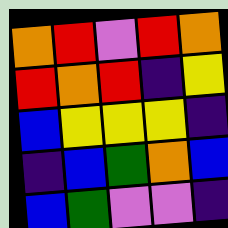[["orange", "red", "violet", "red", "orange"], ["red", "orange", "red", "indigo", "yellow"], ["blue", "yellow", "yellow", "yellow", "indigo"], ["indigo", "blue", "green", "orange", "blue"], ["blue", "green", "violet", "violet", "indigo"]]